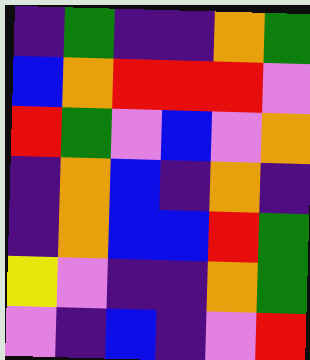[["indigo", "green", "indigo", "indigo", "orange", "green"], ["blue", "orange", "red", "red", "red", "violet"], ["red", "green", "violet", "blue", "violet", "orange"], ["indigo", "orange", "blue", "indigo", "orange", "indigo"], ["indigo", "orange", "blue", "blue", "red", "green"], ["yellow", "violet", "indigo", "indigo", "orange", "green"], ["violet", "indigo", "blue", "indigo", "violet", "red"]]